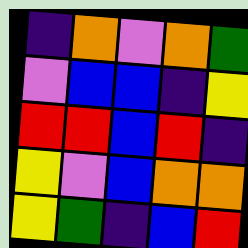[["indigo", "orange", "violet", "orange", "green"], ["violet", "blue", "blue", "indigo", "yellow"], ["red", "red", "blue", "red", "indigo"], ["yellow", "violet", "blue", "orange", "orange"], ["yellow", "green", "indigo", "blue", "red"]]